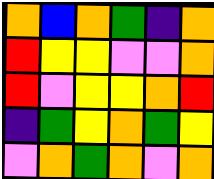[["orange", "blue", "orange", "green", "indigo", "orange"], ["red", "yellow", "yellow", "violet", "violet", "orange"], ["red", "violet", "yellow", "yellow", "orange", "red"], ["indigo", "green", "yellow", "orange", "green", "yellow"], ["violet", "orange", "green", "orange", "violet", "orange"]]